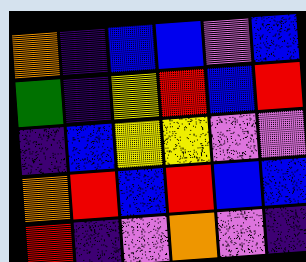[["orange", "indigo", "blue", "blue", "violet", "blue"], ["green", "indigo", "yellow", "red", "blue", "red"], ["indigo", "blue", "yellow", "yellow", "violet", "violet"], ["orange", "red", "blue", "red", "blue", "blue"], ["red", "indigo", "violet", "orange", "violet", "indigo"]]